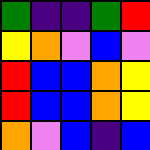[["green", "indigo", "indigo", "green", "red"], ["yellow", "orange", "violet", "blue", "violet"], ["red", "blue", "blue", "orange", "yellow"], ["red", "blue", "blue", "orange", "yellow"], ["orange", "violet", "blue", "indigo", "blue"]]